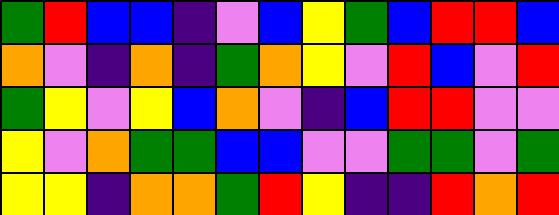[["green", "red", "blue", "blue", "indigo", "violet", "blue", "yellow", "green", "blue", "red", "red", "blue"], ["orange", "violet", "indigo", "orange", "indigo", "green", "orange", "yellow", "violet", "red", "blue", "violet", "red"], ["green", "yellow", "violet", "yellow", "blue", "orange", "violet", "indigo", "blue", "red", "red", "violet", "violet"], ["yellow", "violet", "orange", "green", "green", "blue", "blue", "violet", "violet", "green", "green", "violet", "green"], ["yellow", "yellow", "indigo", "orange", "orange", "green", "red", "yellow", "indigo", "indigo", "red", "orange", "red"]]